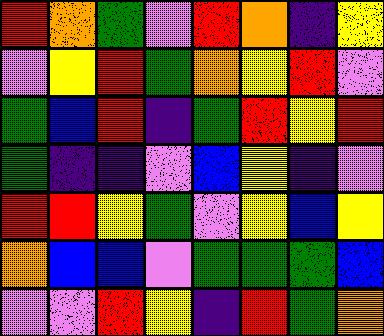[["red", "orange", "green", "violet", "red", "orange", "indigo", "yellow"], ["violet", "yellow", "red", "green", "orange", "yellow", "red", "violet"], ["green", "blue", "red", "indigo", "green", "red", "yellow", "red"], ["green", "indigo", "indigo", "violet", "blue", "yellow", "indigo", "violet"], ["red", "red", "yellow", "green", "violet", "yellow", "blue", "yellow"], ["orange", "blue", "blue", "violet", "green", "green", "green", "blue"], ["violet", "violet", "red", "yellow", "indigo", "red", "green", "orange"]]